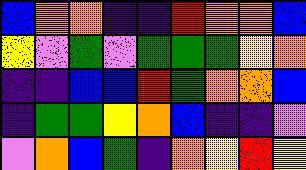[["blue", "orange", "orange", "indigo", "indigo", "red", "orange", "orange", "blue"], ["yellow", "violet", "green", "violet", "green", "green", "green", "yellow", "orange"], ["indigo", "indigo", "blue", "blue", "red", "green", "orange", "orange", "blue"], ["indigo", "green", "green", "yellow", "orange", "blue", "indigo", "indigo", "violet"], ["violet", "orange", "blue", "green", "indigo", "orange", "yellow", "red", "yellow"]]